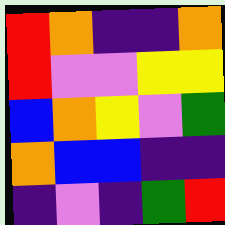[["red", "orange", "indigo", "indigo", "orange"], ["red", "violet", "violet", "yellow", "yellow"], ["blue", "orange", "yellow", "violet", "green"], ["orange", "blue", "blue", "indigo", "indigo"], ["indigo", "violet", "indigo", "green", "red"]]